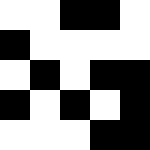[["white", "white", "black", "black", "white"], ["black", "white", "white", "white", "white"], ["white", "black", "white", "black", "black"], ["black", "white", "black", "white", "black"], ["white", "white", "white", "black", "black"]]